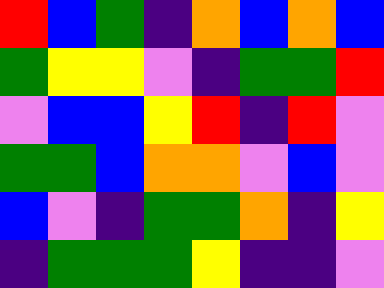[["red", "blue", "green", "indigo", "orange", "blue", "orange", "blue"], ["green", "yellow", "yellow", "violet", "indigo", "green", "green", "red"], ["violet", "blue", "blue", "yellow", "red", "indigo", "red", "violet"], ["green", "green", "blue", "orange", "orange", "violet", "blue", "violet"], ["blue", "violet", "indigo", "green", "green", "orange", "indigo", "yellow"], ["indigo", "green", "green", "green", "yellow", "indigo", "indigo", "violet"]]